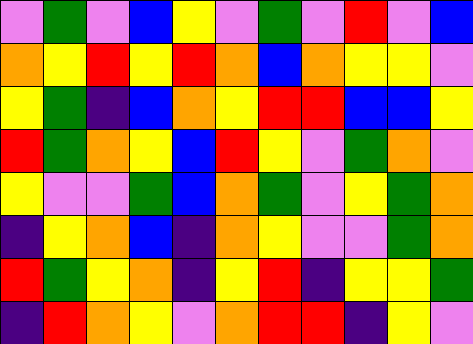[["violet", "green", "violet", "blue", "yellow", "violet", "green", "violet", "red", "violet", "blue"], ["orange", "yellow", "red", "yellow", "red", "orange", "blue", "orange", "yellow", "yellow", "violet"], ["yellow", "green", "indigo", "blue", "orange", "yellow", "red", "red", "blue", "blue", "yellow"], ["red", "green", "orange", "yellow", "blue", "red", "yellow", "violet", "green", "orange", "violet"], ["yellow", "violet", "violet", "green", "blue", "orange", "green", "violet", "yellow", "green", "orange"], ["indigo", "yellow", "orange", "blue", "indigo", "orange", "yellow", "violet", "violet", "green", "orange"], ["red", "green", "yellow", "orange", "indigo", "yellow", "red", "indigo", "yellow", "yellow", "green"], ["indigo", "red", "orange", "yellow", "violet", "orange", "red", "red", "indigo", "yellow", "violet"]]